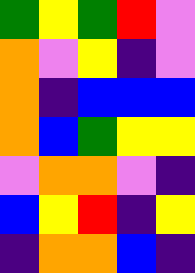[["green", "yellow", "green", "red", "violet"], ["orange", "violet", "yellow", "indigo", "violet"], ["orange", "indigo", "blue", "blue", "blue"], ["orange", "blue", "green", "yellow", "yellow"], ["violet", "orange", "orange", "violet", "indigo"], ["blue", "yellow", "red", "indigo", "yellow"], ["indigo", "orange", "orange", "blue", "indigo"]]